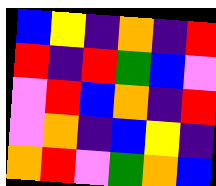[["blue", "yellow", "indigo", "orange", "indigo", "red"], ["red", "indigo", "red", "green", "blue", "violet"], ["violet", "red", "blue", "orange", "indigo", "red"], ["violet", "orange", "indigo", "blue", "yellow", "indigo"], ["orange", "red", "violet", "green", "orange", "blue"]]